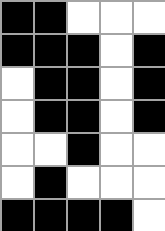[["black", "black", "white", "white", "white"], ["black", "black", "black", "white", "black"], ["white", "black", "black", "white", "black"], ["white", "black", "black", "white", "black"], ["white", "white", "black", "white", "white"], ["white", "black", "white", "white", "white"], ["black", "black", "black", "black", "white"]]